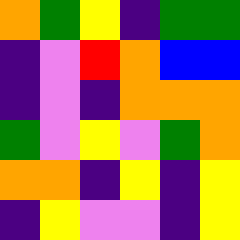[["orange", "green", "yellow", "indigo", "green", "green"], ["indigo", "violet", "red", "orange", "blue", "blue"], ["indigo", "violet", "indigo", "orange", "orange", "orange"], ["green", "violet", "yellow", "violet", "green", "orange"], ["orange", "orange", "indigo", "yellow", "indigo", "yellow"], ["indigo", "yellow", "violet", "violet", "indigo", "yellow"]]